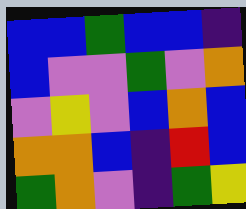[["blue", "blue", "green", "blue", "blue", "indigo"], ["blue", "violet", "violet", "green", "violet", "orange"], ["violet", "yellow", "violet", "blue", "orange", "blue"], ["orange", "orange", "blue", "indigo", "red", "blue"], ["green", "orange", "violet", "indigo", "green", "yellow"]]